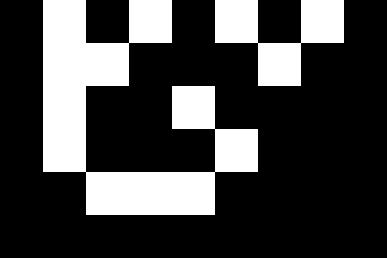[["black", "white", "black", "white", "black", "white", "black", "white", "black"], ["black", "white", "white", "black", "black", "black", "white", "black", "black"], ["black", "white", "black", "black", "white", "black", "black", "black", "black"], ["black", "white", "black", "black", "black", "white", "black", "black", "black"], ["black", "black", "white", "white", "white", "black", "black", "black", "black"], ["black", "black", "black", "black", "black", "black", "black", "black", "black"]]